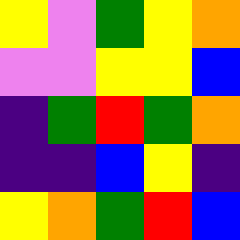[["yellow", "violet", "green", "yellow", "orange"], ["violet", "violet", "yellow", "yellow", "blue"], ["indigo", "green", "red", "green", "orange"], ["indigo", "indigo", "blue", "yellow", "indigo"], ["yellow", "orange", "green", "red", "blue"]]